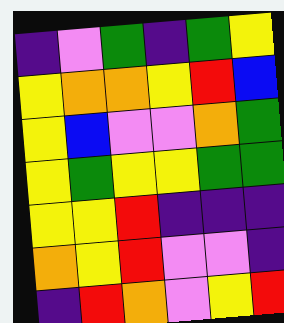[["indigo", "violet", "green", "indigo", "green", "yellow"], ["yellow", "orange", "orange", "yellow", "red", "blue"], ["yellow", "blue", "violet", "violet", "orange", "green"], ["yellow", "green", "yellow", "yellow", "green", "green"], ["yellow", "yellow", "red", "indigo", "indigo", "indigo"], ["orange", "yellow", "red", "violet", "violet", "indigo"], ["indigo", "red", "orange", "violet", "yellow", "red"]]